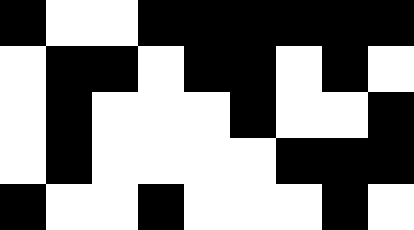[["black", "white", "white", "black", "black", "black", "black", "black", "black"], ["white", "black", "black", "white", "black", "black", "white", "black", "white"], ["white", "black", "white", "white", "white", "black", "white", "white", "black"], ["white", "black", "white", "white", "white", "white", "black", "black", "black"], ["black", "white", "white", "black", "white", "white", "white", "black", "white"]]